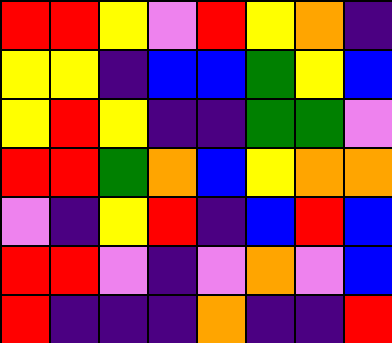[["red", "red", "yellow", "violet", "red", "yellow", "orange", "indigo"], ["yellow", "yellow", "indigo", "blue", "blue", "green", "yellow", "blue"], ["yellow", "red", "yellow", "indigo", "indigo", "green", "green", "violet"], ["red", "red", "green", "orange", "blue", "yellow", "orange", "orange"], ["violet", "indigo", "yellow", "red", "indigo", "blue", "red", "blue"], ["red", "red", "violet", "indigo", "violet", "orange", "violet", "blue"], ["red", "indigo", "indigo", "indigo", "orange", "indigo", "indigo", "red"]]